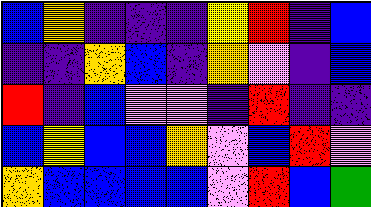[["blue", "orange", "indigo", "indigo", "indigo", "yellow", "red", "indigo", "blue"], ["indigo", "indigo", "orange", "blue", "indigo", "orange", "violet", "indigo", "blue"], ["red", "indigo", "blue", "violet", "violet", "indigo", "red", "indigo", "indigo"], ["blue", "yellow", "blue", "blue", "orange", "violet", "blue", "red", "violet"], ["orange", "blue", "blue", "blue", "blue", "violet", "red", "blue", "green"]]